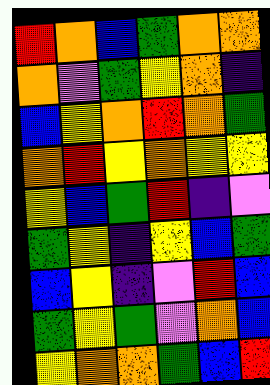[["red", "orange", "blue", "green", "orange", "orange"], ["orange", "violet", "green", "yellow", "orange", "indigo"], ["blue", "yellow", "orange", "red", "orange", "green"], ["orange", "red", "yellow", "orange", "yellow", "yellow"], ["yellow", "blue", "green", "red", "indigo", "violet"], ["green", "yellow", "indigo", "yellow", "blue", "green"], ["blue", "yellow", "indigo", "violet", "red", "blue"], ["green", "yellow", "green", "violet", "orange", "blue"], ["yellow", "orange", "orange", "green", "blue", "red"]]